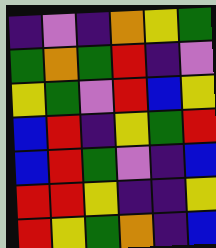[["indigo", "violet", "indigo", "orange", "yellow", "green"], ["green", "orange", "green", "red", "indigo", "violet"], ["yellow", "green", "violet", "red", "blue", "yellow"], ["blue", "red", "indigo", "yellow", "green", "red"], ["blue", "red", "green", "violet", "indigo", "blue"], ["red", "red", "yellow", "indigo", "indigo", "yellow"], ["red", "yellow", "green", "orange", "indigo", "blue"]]